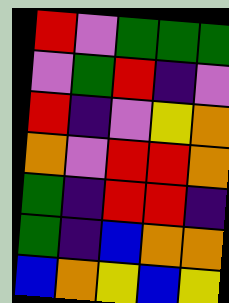[["red", "violet", "green", "green", "green"], ["violet", "green", "red", "indigo", "violet"], ["red", "indigo", "violet", "yellow", "orange"], ["orange", "violet", "red", "red", "orange"], ["green", "indigo", "red", "red", "indigo"], ["green", "indigo", "blue", "orange", "orange"], ["blue", "orange", "yellow", "blue", "yellow"]]